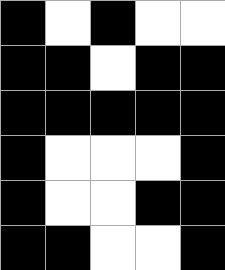[["black", "white", "black", "white", "white"], ["black", "black", "white", "black", "black"], ["black", "black", "black", "black", "black"], ["black", "white", "white", "white", "black"], ["black", "white", "white", "black", "black"], ["black", "black", "white", "white", "black"]]